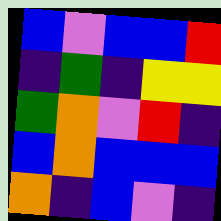[["blue", "violet", "blue", "blue", "red"], ["indigo", "green", "indigo", "yellow", "yellow"], ["green", "orange", "violet", "red", "indigo"], ["blue", "orange", "blue", "blue", "blue"], ["orange", "indigo", "blue", "violet", "indigo"]]